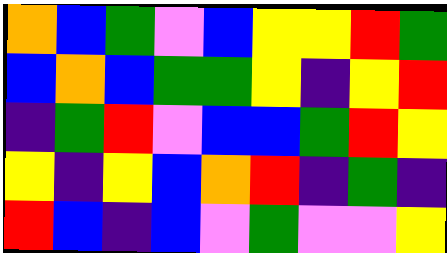[["orange", "blue", "green", "violet", "blue", "yellow", "yellow", "red", "green"], ["blue", "orange", "blue", "green", "green", "yellow", "indigo", "yellow", "red"], ["indigo", "green", "red", "violet", "blue", "blue", "green", "red", "yellow"], ["yellow", "indigo", "yellow", "blue", "orange", "red", "indigo", "green", "indigo"], ["red", "blue", "indigo", "blue", "violet", "green", "violet", "violet", "yellow"]]